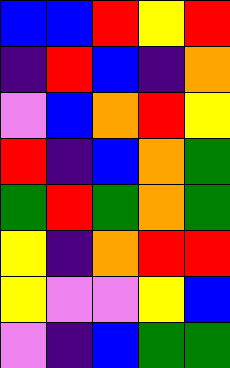[["blue", "blue", "red", "yellow", "red"], ["indigo", "red", "blue", "indigo", "orange"], ["violet", "blue", "orange", "red", "yellow"], ["red", "indigo", "blue", "orange", "green"], ["green", "red", "green", "orange", "green"], ["yellow", "indigo", "orange", "red", "red"], ["yellow", "violet", "violet", "yellow", "blue"], ["violet", "indigo", "blue", "green", "green"]]